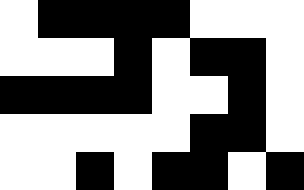[["white", "black", "black", "black", "black", "white", "white", "white"], ["white", "white", "white", "black", "white", "black", "black", "white"], ["black", "black", "black", "black", "white", "white", "black", "white"], ["white", "white", "white", "white", "white", "black", "black", "white"], ["white", "white", "black", "white", "black", "black", "white", "black"]]